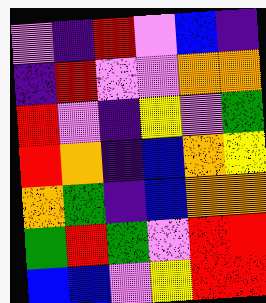[["violet", "indigo", "red", "violet", "blue", "indigo"], ["indigo", "red", "violet", "violet", "orange", "orange"], ["red", "violet", "indigo", "yellow", "violet", "green"], ["red", "orange", "indigo", "blue", "orange", "yellow"], ["orange", "green", "indigo", "blue", "orange", "orange"], ["green", "red", "green", "violet", "red", "red"], ["blue", "blue", "violet", "yellow", "red", "red"]]